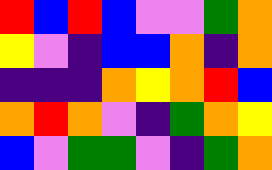[["red", "blue", "red", "blue", "violet", "violet", "green", "orange"], ["yellow", "violet", "indigo", "blue", "blue", "orange", "indigo", "orange"], ["indigo", "indigo", "indigo", "orange", "yellow", "orange", "red", "blue"], ["orange", "red", "orange", "violet", "indigo", "green", "orange", "yellow"], ["blue", "violet", "green", "green", "violet", "indigo", "green", "orange"]]